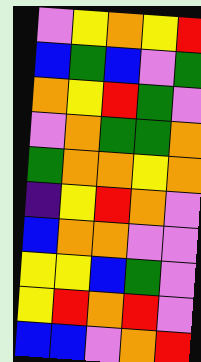[["violet", "yellow", "orange", "yellow", "red"], ["blue", "green", "blue", "violet", "green"], ["orange", "yellow", "red", "green", "violet"], ["violet", "orange", "green", "green", "orange"], ["green", "orange", "orange", "yellow", "orange"], ["indigo", "yellow", "red", "orange", "violet"], ["blue", "orange", "orange", "violet", "violet"], ["yellow", "yellow", "blue", "green", "violet"], ["yellow", "red", "orange", "red", "violet"], ["blue", "blue", "violet", "orange", "red"]]